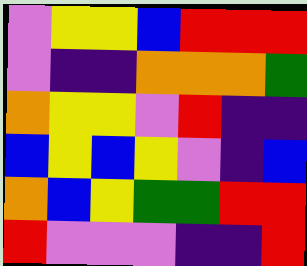[["violet", "yellow", "yellow", "blue", "red", "red", "red"], ["violet", "indigo", "indigo", "orange", "orange", "orange", "green"], ["orange", "yellow", "yellow", "violet", "red", "indigo", "indigo"], ["blue", "yellow", "blue", "yellow", "violet", "indigo", "blue"], ["orange", "blue", "yellow", "green", "green", "red", "red"], ["red", "violet", "violet", "violet", "indigo", "indigo", "red"]]